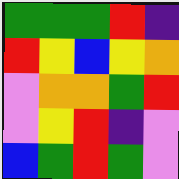[["green", "green", "green", "red", "indigo"], ["red", "yellow", "blue", "yellow", "orange"], ["violet", "orange", "orange", "green", "red"], ["violet", "yellow", "red", "indigo", "violet"], ["blue", "green", "red", "green", "violet"]]